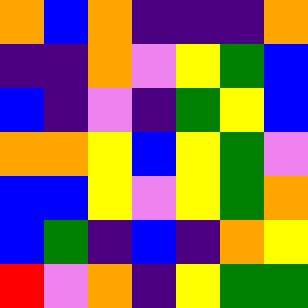[["orange", "blue", "orange", "indigo", "indigo", "indigo", "orange"], ["indigo", "indigo", "orange", "violet", "yellow", "green", "blue"], ["blue", "indigo", "violet", "indigo", "green", "yellow", "blue"], ["orange", "orange", "yellow", "blue", "yellow", "green", "violet"], ["blue", "blue", "yellow", "violet", "yellow", "green", "orange"], ["blue", "green", "indigo", "blue", "indigo", "orange", "yellow"], ["red", "violet", "orange", "indigo", "yellow", "green", "green"]]